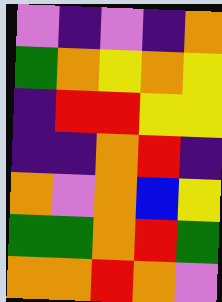[["violet", "indigo", "violet", "indigo", "orange"], ["green", "orange", "yellow", "orange", "yellow"], ["indigo", "red", "red", "yellow", "yellow"], ["indigo", "indigo", "orange", "red", "indigo"], ["orange", "violet", "orange", "blue", "yellow"], ["green", "green", "orange", "red", "green"], ["orange", "orange", "red", "orange", "violet"]]